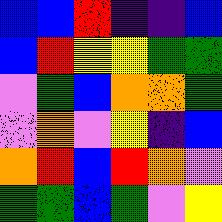[["blue", "blue", "red", "indigo", "indigo", "blue"], ["blue", "red", "yellow", "yellow", "green", "green"], ["violet", "green", "blue", "orange", "orange", "green"], ["violet", "orange", "violet", "yellow", "indigo", "blue"], ["orange", "red", "blue", "red", "orange", "violet"], ["green", "green", "blue", "green", "violet", "yellow"]]